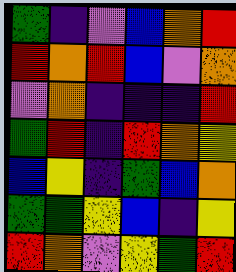[["green", "indigo", "violet", "blue", "orange", "red"], ["red", "orange", "red", "blue", "violet", "orange"], ["violet", "orange", "indigo", "indigo", "indigo", "red"], ["green", "red", "indigo", "red", "orange", "yellow"], ["blue", "yellow", "indigo", "green", "blue", "orange"], ["green", "green", "yellow", "blue", "indigo", "yellow"], ["red", "orange", "violet", "yellow", "green", "red"]]